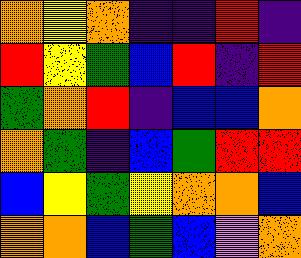[["orange", "yellow", "orange", "indigo", "indigo", "red", "indigo"], ["red", "yellow", "green", "blue", "red", "indigo", "red"], ["green", "orange", "red", "indigo", "blue", "blue", "orange"], ["orange", "green", "indigo", "blue", "green", "red", "red"], ["blue", "yellow", "green", "yellow", "orange", "orange", "blue"], ["orange", "orange", "blue", "green", "blue", "violet", "orange"]]